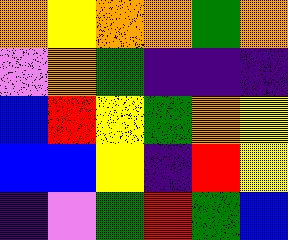[["orange", "yellow", "orange", "orange", "green", "orange"], ["violet", "orange", "green", "indigo", "indigo", "indigo"], ["blue", "red", "yellow", "green", "orange", "yellow"], ["blue", "blue", "yellow", "indigo", "red", "yellow"], ["indigo", "violet", "green", "red", "green", "blue"]]